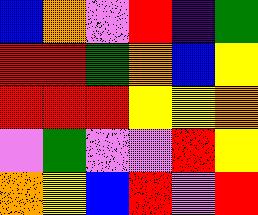[["blue", "orange", "violet", "red", "indigo", "green"], ["red", "red", "green", "orange", "blue", "yellow"], ["red", "red", "red", "yellow", "yellow", "orange"], ["violet", "green", "violet", "violet", "red", "yellow"], ["orange", "yellow", "blue", "red", "violet", "red"]]